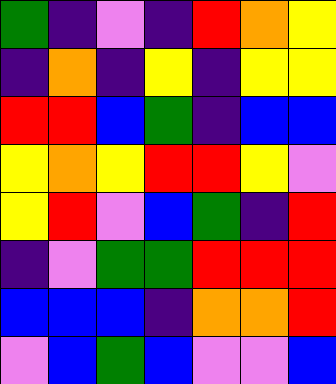[["green", "indigo", "violet", "indigo", "red", "orange", "yellow"], ["indigo", "orange", "indigo", "yellow", "indigo", "yellow", "yellow"], ["red", "red", "blue", "green", "indigo", "blue", "blue"], ["yellow", "orange", "yellow", "red", "red", "yellow", "violet"], ["yellow", "red", "violet", "blue", "green", "indigo", "red"], ["indigo", "violet", "green", "green", "red", "red", "red"], ["blue", "blue", "blue", "indigo", "orange", "orange", "red"], ["violet", "blue", "green", "blue", "violet", "violet", "blue"]]